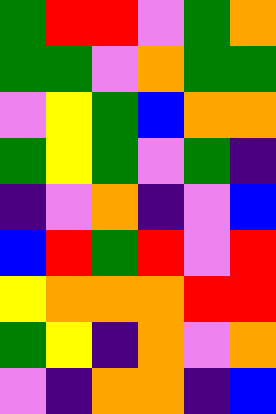[["green", "red", "red", "violet", "green", "orange"], ["green", "green", "violet", "orange", "green", "green"], ["violet", "yellow", "green", "blue", "orange", "orange"], ["green", "yellow", "green", "violet", "green", "indigo"], ["indigo", "violet", "orange", "indigo", "violet", "blue"], ["blue", "red", "green", "red", "violet", "red"], ["yellow", "orange", "orange", "orange", "red", "red"], ["green", "yellow", "indigo", "orange", "violet", "orange"], ["violet", "indigo", "orange", "orange", "indigo", "blue"]]